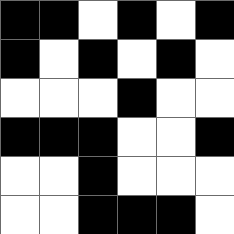[["black", "black", "white", "black", "white", "black"], ["black", "white", "black", "white", "black", "white"], ["white", "white", "white", "black", "white", "white"], ["black", "black", "black", "white", "white", "black"], ["white", "white", "black", "white", "white", "white"], ["white", "white", "black", "black", "black", "white"]]